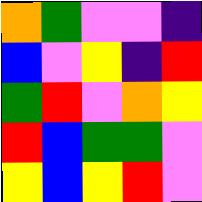[["orange", "green", "violet", "violet", "indigo"], ["blue", "violet", "yellow", "indigo", "red"], ["green", "red", "violet", "orange", "yellow"], ["red", "blue", "green", "green", "violet"], ["yellow", "blue", "yellow", "red", "violet"]]